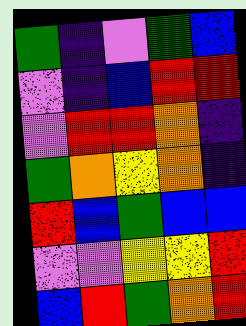[["green", "indigo", "violet", "green", "blue"], ["violet", "indigo", "blue", "red", "red"], ["violet", "red", "red", "orange", "indigo"], ["green", "orange", "yellow", "orange", "indigo"], ["red", "blue", "green", "blue", "blue"], ["violet", "violet", "yellow", "yellow", "red"], ["blue", "red", "green", "orange", "red"]]